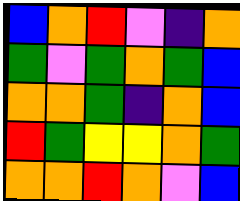[["blue", "orange", "red", "violet", "indigo", "orange"], ["green", "violet", "green", "orange", "green", "blue"], ["orange", "orange", "green", "indigo", "orange", "blue"], ["red", "green", "yellow", "yellow", "orange", "green"], ["orange", "orange", "red", "orange", "violet", "blue"]]